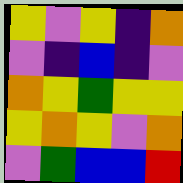[["yellow", "violet", "yellow", "indigo", "orange"], ["violet", "indigo", "blue", "indigo", "violet"], ["orange", "yellow", "green", "yellow", "yellow"], ["yellow", "orange", "yellow", "violet", "orange"], ["violet", "green", "blue", "blue", "red"]]